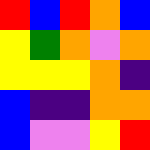[["red", "blue", "red", "orange", "blue"], ["yellow", "green", "orange", "violet", "orange"], ["yellow", "yellow", "yellow", "orange", "indigo"], ["blue", "indigo", "indigo", "orange", "orange"], ["blue", "violet", "violet", "yellow", "red"]]